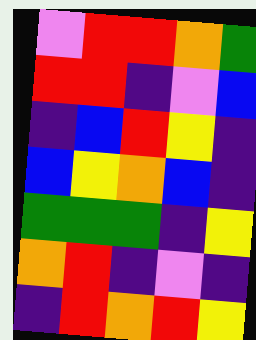[["violet", "red", "red", "orange", "green"], ["red", "red", "indigo", "violet", "blue"], ["indigo", "blue", "red", "yellow", "indigo"], ["blue", "yellow", "orange", "blue", "indigo"], ["green", "green", "green", "indigo", "yellow"], ["orange", "red", "indigo", "violet", "indigo"], ["indigo", "red", "orange", "red", "yellow"]]